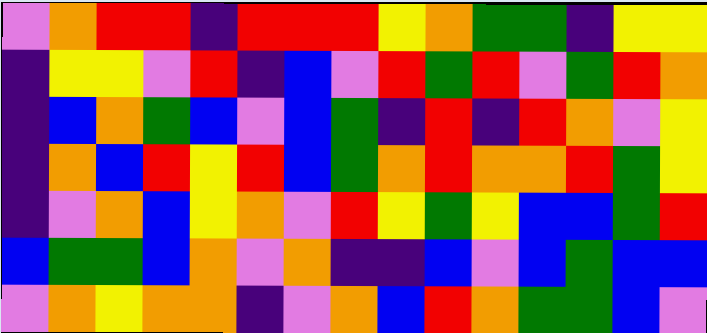[["violet", "orange", "red", "red", "indigo", "red", "red", "red", "yellow", "orange", "green", "green", "indigo", "yellow", "yellow"], ["indigo", "yellow", "yellow", "violet", "red", "indigo", "blue", "violet", "red", "green", "red", "violet", "green", "red", "orange"], ["indigo", "blue", "orange", "green", "blue", "violet", "blue", "green", "indigo", "red", "indigo", "red", "orange", "violet", "yellow"], ["indigo", "orange", "blue", "red", "yellow", "red", "blue", "green", "orange", "red", "orange", "orange", "red", "green", "yellow"], ["indigo", "violet", "orange", "blue", "yellow", "orange", "violet", "red", "yellow", "green", "yellow", "blue", "blue", "green", "red"], ["blue", "green", "green", "blue", "orange", "violet", "orange", "indigo", "indigo", "blue", "violet", "blue", "green", "blue", "blue"], ["violet", "orange", "yellow", "orange", "orange", "indigo", "violet", "orange", "blue", "red", "orange", "green", "green", "blue", "violet"]]